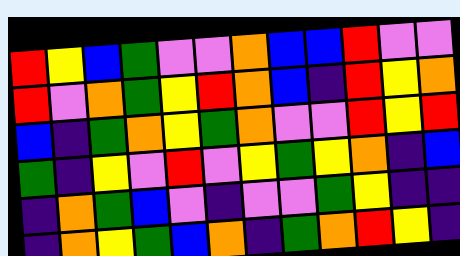[["red", "yellow", "blue", "green", "violet", "violet", "orange", "blue", "blue", "red", "violet", "violet"], ["red", "violet", "orange", "green", "yellow", "red", "orange", "blue", "indigo", "red", "yellow", "orange"], ["blue", "indigo", "green", "orange", "yellow", "green", "orange", "violet", "violet", "red", "yellow", "red"], ["green", "indigo", "yellow", "violet", "red", "violet", "yellow", "green", "yellow", "orange", "indigo", "blue"], ["indigo", "orange", "green", "blue", "violet", "indigo", "violet", "violet", "green", "yellow", "indigo", "indigo"], ["indigo", "orange", "yellow", "green", "blue", "orange", "indigo", "green", "orange", "red", "yellow", "indigo"]]